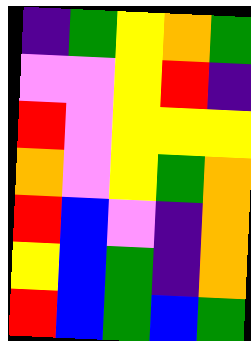[["indigo", "green", "yellow", "orange", "green"], ["violet", "violet", "yellow", "red", "indigo"], ["red", "violet", "yellow", "yellow", "yellow"], ["orange", "violet", "yellow", "green", "orange"], ["red", "blue", "violet", "indigo", "orange"], ["yellow", "blue", "green", "indigo", "orange"], ["red", "blue", "green", "blue", "green"]]